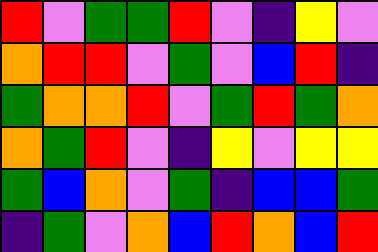[["red", "violet", "green", "green", "red", "violet", "indigo", "yellow", "violet"], ["orange", "red", "red", "violet", "green", "violet", "blue", "red", "indigo"], ["green", "orange", "orange", "red", "violet", "green", "red", "green", "orange"], ["orange", "green", "red", "violet", "indigo", "yellow", "violet", "yellow", "yellow"], ["green", "blue", "orange", "violet", "green", "indigo", "blue", "blue", "green"], ["indigo", "green", "violet", "orange", "blue", "red", "orange", "blue", "red"]]